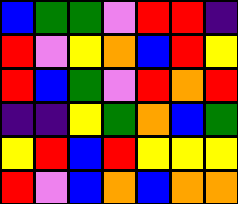[["blue", "green", "green", "violet", "red", "red", "indigo"], ["red", "violet", "yellow", "orange", "blue", "red", "yellow"], ["red", "blue", "green", "violet", "red", "orange", "red"], ["indigo", "indigo", "yellow", "green", "orange", "blue", "green"], ["yellow", "red", "blue", "red", "yellow", "yellow", "yellow"], ["red", "violet", "blue", "orange", "blue", "orange", "orange"]]